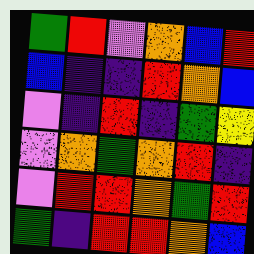[["green", "red", "violet", "orange", "blue", "red"], ["blue", "indigo", "indigo", "red", "orange", "blue"], ["violet", "indigo", "red", "indigo", "green", "yellow"], ["violet", "orange", "green", "orange", "red", "indigo"], ["violet", "red", "red", "orange", "green", "red"], ["green", "indigo", "red", "red", "orange", "blue"]]